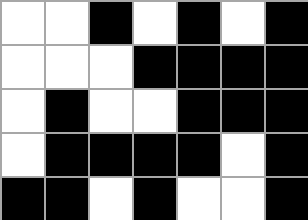[["white", "white", "black", "white", "black", "white", "black"], ["white", "white", "white", "black", "black", "black", "black"], ["white", "black", "white", "white", "black", "black", "black"], ["white", "black", "black", "black", "black", "white", "black"], ["black", "black", "white", "black", "white", "white", "black"]]